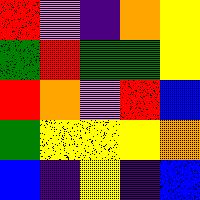[["red", "violet", "indigo", "orange", "yellow"], ["green", "red", "green", "green", "yellow"], ["red", "orange", "violet", "red", "blue"], ["green", "yellow", "yellow", "yellow", "orange"], ["blue", "indigo", "yellow", "indigo", "blue"]]